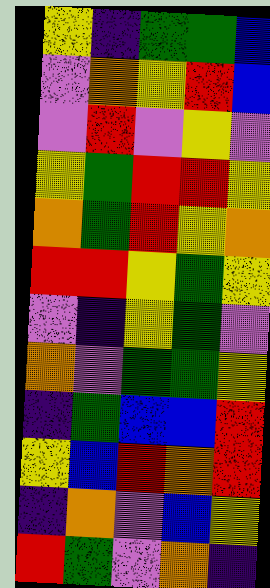[["yellow", "indigo", "green", "green", "blue"], ["violet", "orange", "yellow", "red", "blue"], ["violet", "red", "violet", "yellow", "violet"], ["yellow", "green", "red", "red", "yellow"], ["orange", "green", "red", "yellow", "orange"], ["red", "red", "yellow", "green", "yellow"], ["violet", "indigo", "yellow", "green", "violet"], ["orange", "violet", "green", "green", "yellow"], ["indigo", "green", "blue", "blue", "red"], ["yellow", "blue", "red", "orange", "red"], ["indigo", "orange", "violet", "blue", "yellow"], ["red", "green", "violet", "orange", "indigo"]]